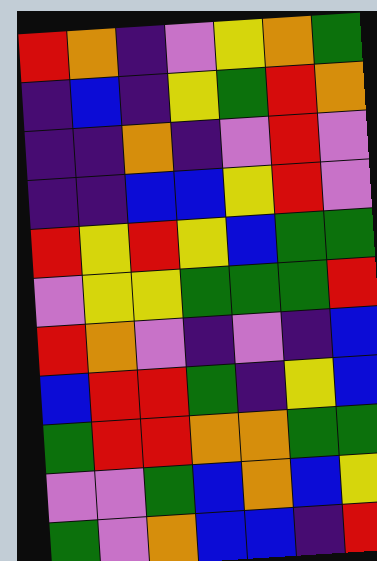[["red", "orange", "indigo", "violet", "yellow", "orange", "green"], ["indigo", "blue", "indigo", "yellow", "green", "red", "orange"], ["indigo", "indigo", "orange", "indigo", "violet", "red", "violet"], ["indigo", "indigo", "blue", "blue", "yellow", "red", "violet"], ["red", "yellow", "red", "yellow", "blue", "green", "green"], ["violet", "yellow", "yellow", "green", "green", "green", "red"], ["red", "orange", "violet", "indigo", "violet", "indigo", "blue"], ["blue", "red", "red", "green", "indigo", "yellow", "blue"], ["green", "red", "red", "orange", "orange", "green", "green"], ["violet", "violet", "green", "blue", "orange", "blue", "yellow"], ["green", "violet", "orange", "blue", "blue", "indigo", "red"]]